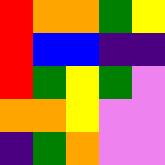[["red", "orange", "orange", "green", "yellow"], ["red", "blue", "blue", "indigo", "indigo"], ["red", "green", "yellow", "green", "violet"], ["orange", "orange", "yellow", "violet", "violet"], ["indigo", "green", "orange", "violet", "violet"]]